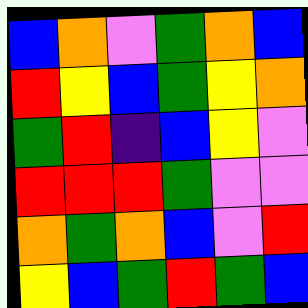[["blue", "orange", "violet", "green", "orange", "blue"], ["red", "yellow", "blue", "green", "yellow", "orange"], ["green", "red", "indigo", "blue", "yellow", "violet"], ["red", "red", "red", "green", "violet", "violet"], ["orange", "green", "orange", "blue", "violet", "red"], ["yellow", "blue", "green", "red", "green", "blue"]]